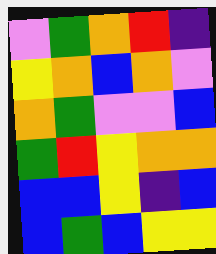[["violet", "green", "orange", "red", "indigo"], ["yellow", "orange", "blue", "orange", "violet"], ["orange", "green", "violet", "violet", "blue"], ["green", "red", "yellow", "orange", "orange"], ["blue", "blue", "yellow", "indigo", "blue"], ["blue", "green", "blue", "yellow", "yellow"]]